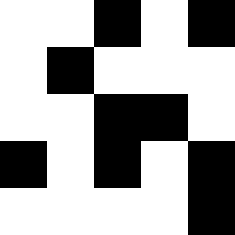[["white", "white", "black", "white", "black"], ["white", "black", "white", "white", "white"], ["white", "white", "black", "black", "white"], ["black", "white", "black", "white", "black"], ["white", "white", "white", "white", "black"]]